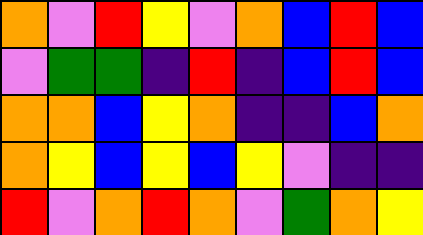[["orange", "violet", "red", "yellow", "violet", "orange", "blue", "red", "blue"], ["violet", "green", "green", "indigo", "red", "indigo", "blue", "red", "blue"], ["orange", "orange", "blue", "yellow", "orange", "indigo", "indigo", "blue", "orange"], ["orange", "yellow", "blue", "yellow", "blue", "yellow", "violet", "indigo", "indigo"], ["red", "violet", "orange", "red", "orange", "violet", "green", "orange", "yellow"]]